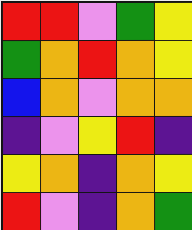[["red", "red", "violet", "green", "yellow"], ["green", "orange", "red", "orange", "yellow"], ["blue", "orange", "violet", "orange", "orange"], ["indigo", "violet", "yellow", "red", "indigo"], ["yellow", "orange", "indigo", "orange", "yellow"], ["red", "violet", "indigo", "orange", "green"]]